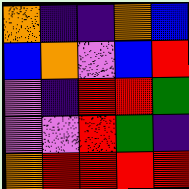[["orange", "indigo", "indigo", "orange", "blue"], ["blue", "orange", "violet", "blue", "red"], ["violet", "indigo", "red", "red", "green"], ["violet", "violet", "red", "green", "indigo"], ["orange", "red", "red", "red", "red"]]